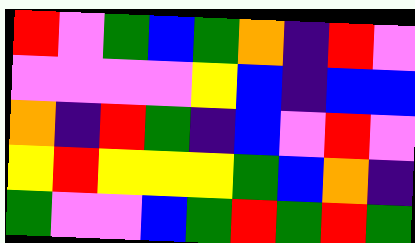[["red", "violet", "green", "blue", "green", "orange", "indigo", "red", "violet"], ["violet", "violet", "violet", "violet", "yellow", "blue", "indigo", "blue", "blue"], ["orange", "indigo", "red", "green", "indigo", "blue", "violet", "red", "violet"], ["yellow", "red", "yellow", "yellow", "yellow", "green", "blue", "orange", "indigo"], ["green", "violet", "violet", "blue", "green", "red", "green", "red", "green"]]